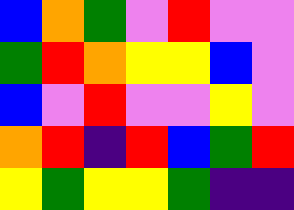[["blue", "orange", "green", "violet", "red", "violet", "violet"], ["green", "red", "orange", "yellow", "yellow", "blue", "violet"], ["blue", "violet", "red", "violet", "violet", "yellow", "violet"], ["orange", "red", "indigo", "red", "blue", "green", "red"], ["yellow", "green", "yellow", "yellow", "green", "indigo", "indigo"]]